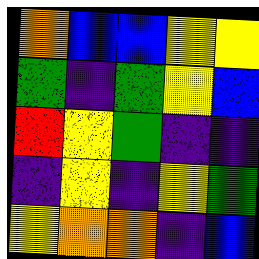[["orange", "blue", "blue", "yellow", "yellow"], ["green", "indigo", "green", "yellow", "blue"], ["red", "yellow", "green", "indigo", "indigo"], ["indigo", "yellow", "indigo", "yellow", "green"], ["yellow", "orange", "orange", "indigo", "blue"]]